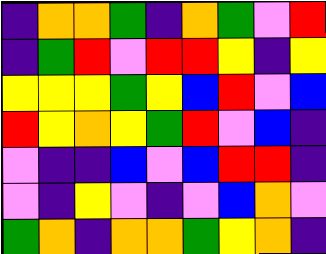[["indigo", "orange", "orange", "green", "indigo", "orange", "green", "violet", "red"], ["indigo", "green", "red", "violet", "red", "red", "yellow", "indigo", "yellow"], ["yellow", "yellow", "yellow", "green", "yellow", "blue", "red", "violet", "blue"], ["red", "yellow", "orange", "yellow", "green", "red", "violet", "blue", "indigo"], ["violet", "indigo", "indigo", "blue", "violet", "blue", "red", "red", "indigo"], ["violet", "indigo", "yellow", "violet", "indigo", "violet", "blue", "orange", "violet"], ["green", "orange", "indigo", "orange", "orange", "green", "yellow", "orange", "indigo"]]